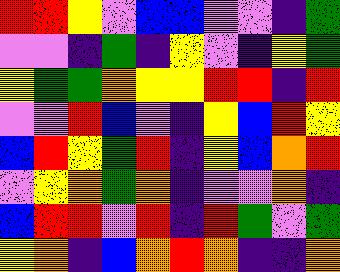[["red", "red", "yellow", "violet", "blue", "blue", "violet", "violet", "indigo", "green"], ["violet", "violet", "indigo", "green", "indigo", "yellow", "violet", "indigo", "yellow", "green"], ["yellow", "green", "green", "orange", "yellow", "yellow", "red", "red", "indigo", "red"], ["violet", "violet", "red", "blue", "violet", "indigo", "yellow", "blue", "red", "yellow"], ["blue", "red", "yellow", "green", "red", "indigo", "yellow", "blue", "orange", "red"], ["violet", "yellow", "orange", "green", "orange", "indigo", "violet", "violet", "orange", "indigo"], ["blue", "red", "red", "violet", "red", "indigo", "red", "green", "violet", "green"], ["yellow", "orange", "indigo", "blue", "orange", "red", "orange", "indigo", "indigo", "orange"]]